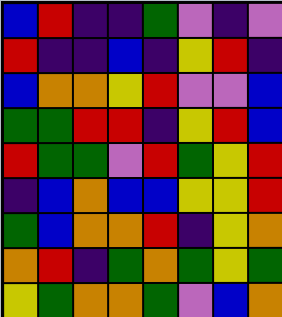[["blue", "red", "indigo", "indigo", "green", "violet", "indigo", "violet"], ["red", "indigo", "indigo", "blue", "indigo", "yellow", "red", "indigo"], ["blue", "orange", "orange", "yellow", "red", "violet", "violet", "blue"], ["green", "green", "red", "red", "indigo", "yellow", "red", "blue"], ["red", "green", "green", "violet", "red", "green", "yellow", "red"], ["indigo", "blue", "orange", "blue", "blue", "yellow", "yellow", "red"], ["green", "blue", "orange", "orange", "red", "indigo", "yellow", "orange"], ["orange", "red", "indigo", "green", "orange", "green", "yellow", "green"], ["yellow", "green", "orange", "orange", "green", "violet", "blue", "orange"]]